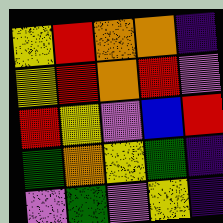[["yellow", "red", "orange", "orange", "indigo"], ["yellow", "red", "orange", "red", "violet"], ["red", "yellow", "violet", "blue", "red"], ["green", "orange", "yellow", "green", "indigo"], ["violet", "green", "violet", "yellow", "indigo"]]